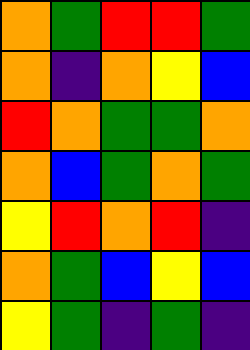[["orange", "green", "red", "red", "green"], ["orange", "indigo", "orange", "yellow", "blue"], ["red", "orange", "green", "green", "orange"], ["orange", "blue", "green", "orange", "green"], ["yellow", "red", "orange", "red", "indigo"], ["orange", "green", "blue", "yellow", "blue"], ["yellow", "green", "indigo", "green", "indigo"]]